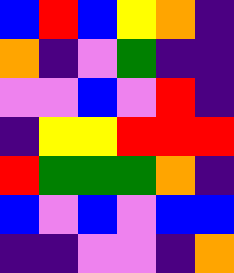[["blue", "red", "blue", "yellow", "orange", "indigo"], ["orange", "indigo", "violet", "green", "indigo", "indigo"], ["violet", "violet", "blue", "violet", "red", "indigo"], ["indigo", "yellow", "yellow", "red", "red", "red"], ["red", "green", "green", "green", "orange", "indigo"], ["blue", "violet", "blue", "violet", "blue", "blue"], ["indigo", "indigo", "violet", "violet", "indigo", "orange"]]